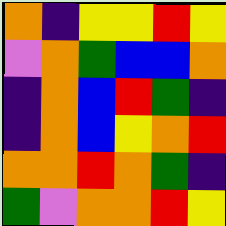[["orange", "indigo", "yellow", "yellow", "red", "yellow"], ["violet", "orange", "green", "blue", "blue", "orange"], ["indigo", "orange", "blue", "red", "green", "indigo"], ["indigo", "orange", "blue", "yellow", "orange", "red"], ["orange", "orange", "red", "orange", "green", "indigo"], ["green", "violet", "orange", "orange", "red", "yellow"]]